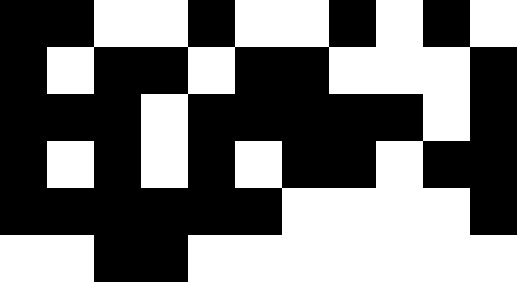[["black", "black", "white", "white", "black", "white", "white", "black", "white", "black", "white"], ["black", "white", "black", "black", "white", "black", "black", "white", "white", "white", "black"], ["black", "black", "black", "white", "black", "black", "black", "black", "black", "white", "black"], ["black", "white", "black", "white", "black", "white", "black", "black", "white", "black", "black"], ["black", "black", "black", "black", "black", "black", "white", "white", "white", "white", "black"], ["white", "white", "black", "black", "white", "white", "white", "white", "white", "white", "white"]]